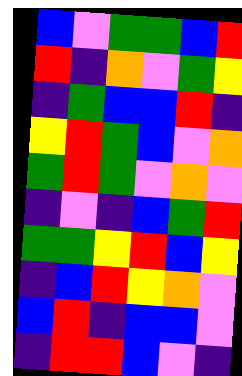[["blue", "violet", "green", "green", "blue", "red"], ["red", "indigo", "orange", "violet", "green", "yellow"], ["indigo", "green", "blue", "blue", "red", "indigo"], ["yellow", "red", "green", "blue", "violet", "orange"], ["green", "red", "green", "violet", "orange", "violet"], ["indigo", "violet", "indigo", "blue", "green", "red"], ["green", "green", "yellow", "red", "blue", "yellow"], ["indigo", "blue", "red", "yellow", "orange", "violet"], ["blue", "red", "indigo", "blue", "blue", "violet"], ["indigo", "red", "red", "blue", "violet", "indigo"]]